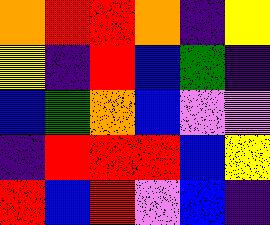[["orange", "red", "red", "orange", "indigo", "yellow"], ["yellow", "indigo", "red", "blue", "green", "indigo"], ["blue", "green", "orange", "blue", "violet", "violet"], ["indigo", "red", "red", "red", "blue", "yellow"], ["red", "blue", "red", "violet", "blue", "indigo"]]